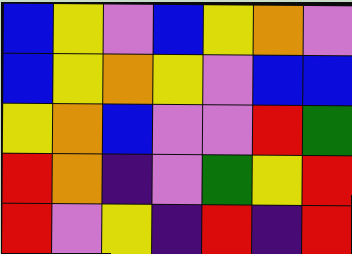[["blue", "yellow", "violet", "blue", "yellow", "orange", "violet"], ["blue", "yellow", "orange", "yellow", "violet", "blue", "blue"], ["yellow", "orange", "blue", "violet", "violet", "red", "green"], ["red", "orange", "indigo", "violet", "green", "yellow", "red"], ["red", "violet", "yellow", "indigo", "red", "indigo", "red"]]